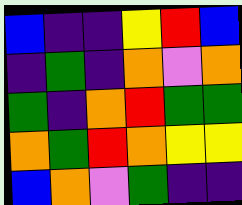[["blue", "indigo", "indigo", "yellow", "red", "blue"], ["indigo", "green", "indigo", "orange", "violet", "orange"], ["green", "indigo", "orange", "red", "green", "green"], ["orange", "green", "red", "orange", "yellow", "yellow"], ["blue", "orange", "violet", "green", "indigo", "indigo"]]